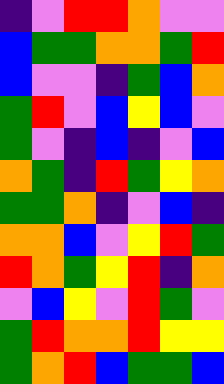[["indigo", "violet", "red", "red", "orange", "violet", "violet"], ["blue", "green", "green", "orange", "orange", "green", "red"], ["blue", "violet", "violet", "indigo", "green", "blue", "orange"], ["green", "red", "violet", "blue", "yellow", "blue", "violet"], ["green", "violet", "indigo", "blue", "indigo", "violet", "blue"], ["orange", "green", "indigo", "red", "green", "yellow", "orange"], ["green", "green", "orange", "indigo", "violet", "blue", "indigo"], ["orange", "orange", "blue", "violet", "yellow", "red", "green"], ["red", "orange", "green", "yellow", "red", "indigo", "orange"], ["violet", "blue", "yellow", "violet", "red", "green", "violet"], ["green", "red", "orange", "orange", "red", "yellow", "yellow"], ["green", "orange", "red", "blue", "green", "green", "blue"]]